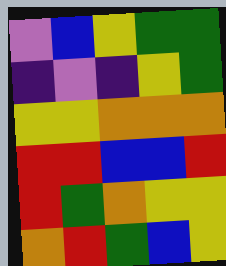[["violet", "blue", "yellow", "green", "green"], ["indigo", "violet", "indigo", "yellow", "green"], ["yellow", "yellow", "orange", "orange", "orange"], ["red", "red", "blue", "blue", "red"], ["red", "green", "orange", "yellow", "yellow"], ["orange", "red", "green", "blue", "yellow"]]